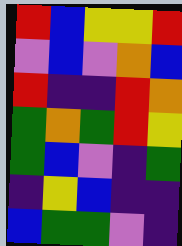[["red", "blue", "yellow", "yellow", "red"], ["violet", "blue", "violet", "orange", "blue"], ["red", "indigo", "indigo", "red", "orange"], ["green", "orange", "green", "red", "yellow"], ["green", "blue", "violet", "indigo", "green"], ["indigo", "yellow", "blue", "indigo", "indigo"], ["blue", "green", "green", "violet", "indigo"]]